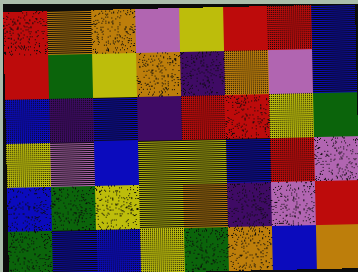[["red", "orange", "orange", "violet", "yellow", "red", "red", "blue"], ["red", "green", "yellow", "orange", "indigo", "orange", "violet", "blue"], ["blue", "indigo", "blue", "indigo", "red", "red", "yellow", "green"], ["yellow", "violet", "blue", "yellow", "yellow", "blue", "red", "violet"], ["blue", "green", "yellow", "yellow", "orange", "indigo", "violet", "red"], ["green", "blue", "blue", "yellow", "green", "orange", "blue", "orange"]]